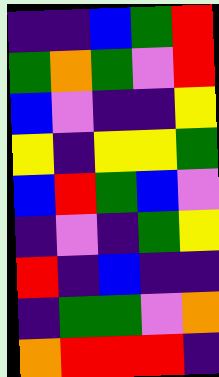[["indigo", "indigo", "blue", "green", "red"], ["green", "orange", "green", "violet", "red"], ["blue", "violet", "indigo", "indigo", "yellow"], ["yellow", "indigo", "yellow", "yellow", "green"], ["blue", "red", "green", "blue", "violet"], ["indigo", "violet", "indigo", "green", "yellow"], ["red", "indigo", "blue", "indigo", "indigo"], ["indigo", "green", "green", "violet", "orange"], ["orange", "red", "red", "red", "indigo"]]